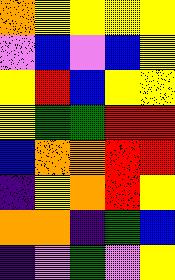[["orange", "yellow", "yellow", "yellow", "yellow"], ["violet", "blue", "violet", "blue", "yellow"], ["yellow", "red", "blue", "yellow", "yellow"], ["yellow", "green", "green", "red", "red"], ["blue", "orange", "orange", "red", "red"], ["indigo", "yellow", "orange", "red", "yellow"], ["orange", "orange", "indigo", "green", "blue"], ["indigo", "violet", "green", "violet", "yellow"]]